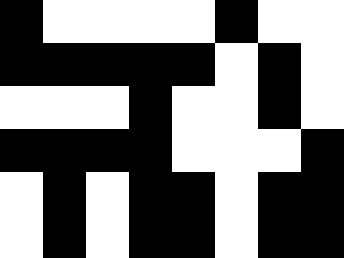[["black", "white", "white", "white", "white", "black", "white", "white"], ["black", "black", "black", "black", "black", "white", "black", "white"], ["white", "white", "white", "black", "white", "white", "black", "white"], ["black", "black", "black", "black", "white", "white", "white", "black"], ["white", "black", "white", "black", "black", "white", "black", "black"], ["white", "black", "white", "black", "black", "white", "black", "black"]]